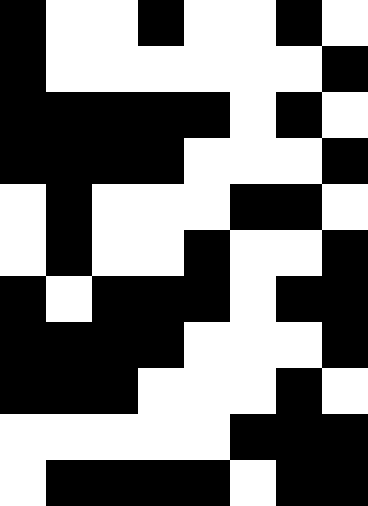[["black", "white", "white", "black", "white", "white", "black", "white"], ["black", "white", "white", "white", "white", "white", "white", "black"], ["black", "black", "black", "black", "black", "white", "black", "white"], ["black", "black", "black", "black", "white", "white", "white", "black"], ["white", "black", "white", "white", "white", "black", "black", "white"], ["white", "black", "white", "white", "black", "white", "white", "black"], ["black", "white", "black", "black", "black", "white", "black", "black"], ["black", "black", "black", "black", "white", "white", "white", "black"], ["black", "black", "black", "white", "white", "white", "black", "white"], ["white", "white", "white", "white", "white", "black", "black", "black"], ["white", "black", "black", "black", "black", "white", "black", "black"]]